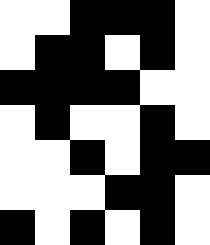[["white", "white", "black", "black", "black", "white"], ["white", "black", "black", "white", "black", "white"], ["black", "black", "black", "black", "white", "white"], ["white", "black", "white", "white", "black", "white"], ["white", "white", "black", "white", "black", "black"], ["white", "white", "white", "black", "black", "white"], ["black", "white", "black", "white", "black", "white"]]